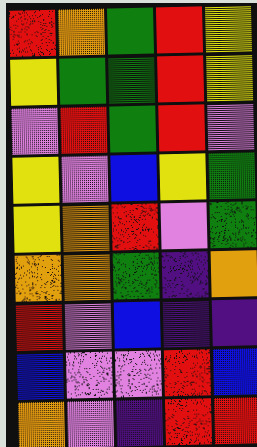[["red", "orange", "green", "red", "yellow"], ["yellow", "green", "green", "red", "yellow"], ["violet", "red", "green", "red", "violet"], ["yellow", "violet", "blue", "yellow", "green"], ["yellow", "orange", "red", "violet", "green"], ["orange", "orange", "green", "indigo", "orange"], ["red", "violet", "blue", "indigo", "indigo"], ["blue", "violet", "violet", "red", "blue"], ["orange", "violet", "indigo", "red", "red"]]